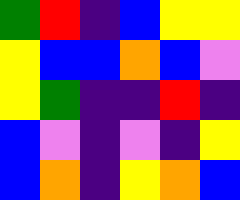[["green", "red", "indigo", "blue", "yellow", "yellow"], ["yellow", "blue", "blue", "orange", "blue", "violet"], ["yellow", "green", "indigo", "indigo", "red", "indigo"], ["blue", "violet", "indigo", "violet", "indigo", "yellow"], ["blue", "orange", "indigo", "yellow", "orange", "blue"]]